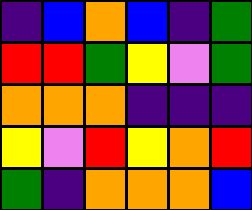[["indigo", "blue", "orange", "blue", "indigo", "green"], ["red", "red", "green", "yellow", "violet", "green"], ["orange", "orange", "orange", "indigo", "indigo", "indigo"], ["yellow", "violet", "red", "yellow", "orange", "red"], ["green", "indigo", "orange", "orange", "orange", "blue"]]